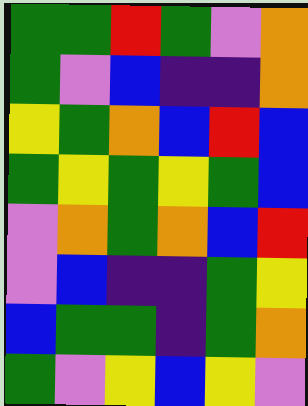[["green", "green", "red", "green", "violet", "orange"], ["green", "violet", "blue", "indigo", "indigo", "orange"], ["yellow", "green", "orange", "blue", "red", "blue"], ["green", "yellow", "green", "yellow", "green", "blue"], ["violet", "orange", "green", "orange", "blue", "red"], ["violet", "blue", "indigo", "indigo", "green", "yellow"], ["blue", "green", "green", "indigo", "green", "orange"], ["green", "violet", "yellow", "blue", "yellow", "violet"]]